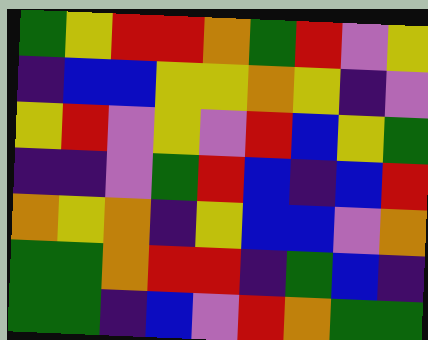[["green", "yellow", "red", "red", "orange", "green", "red", "violet", "yellow"], ["indigo", "blue", "blue", "yellow", "yellow", "orange", "yellow", "indigo", "violet"], ["yellow", "red", "violet", "yellow", "violet", "red", "blue", "yellow", "green"], ["indigo", "indigo", "violet", "green", "red", "blue", "indigo", "blue", "red"], ["orange", "yellow", "orange", "indigo", "yellow", "blue", "blue", "violet", "orange"], ["green", "green", "orange", "red", "red", "indigo", "green", "blue", "indigo"], ["green", "green", "indigo", "blue", "violet", "red", "orange", "green", "green"]]